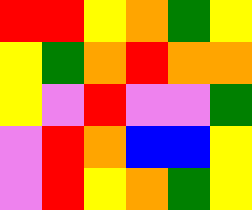[["red", "red", "yellow", "orange", "green", "yellow"], ["yellow", "green", "orange", "red", "orange", "orange"], ["yellow", "violet", "red", "violet", "violet", "green"], ["violet", "red", "orange", "blue", "blue", "yellow"], ["violet", "red", "yellow", "orange", "green", "yellow"]]